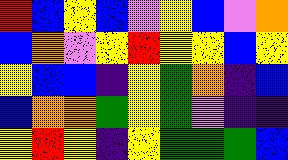[["red", "blue", "yellow", "blue", "violet", "yellow", "blue", "violet", "orange"], ["blue", "orange", "violet", "yellow", "red", "yellow", "yellow", "blue", "yellow"], ["yellow", "blue", "blue", "indigo", "yellow", "green", "orange", "indigo", "blue"], ["blue", "orange", "orange", "green", "yellow", "green", "violet", "indigo", "indigo"], ["yellow", "red", "yellow", "indigo", "yellow", "green", "green", "green", "blue"]]